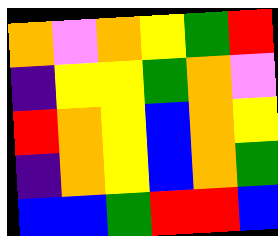[["orange", "violet", "orange", "yellow", "green", "red"], ["indigo", "yellow", "yellow", "green", "orange", "violet"], ["red", "orange", "yellow", "blue", "orange", "yellow"], ["indigo", "orange", "yellow", "blue", "orange", "green"], ["blue", "blue", "green", "red", "red", "blue"]]